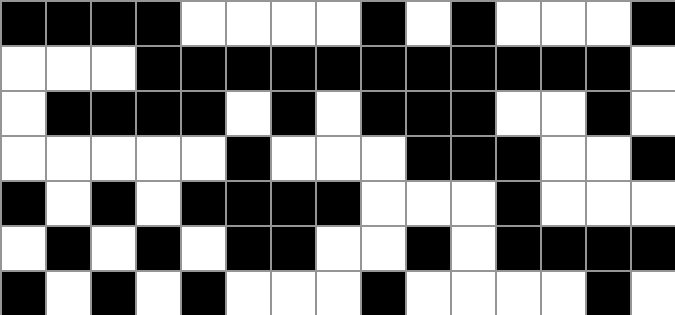[["black", "black", "black", "black", "white", "white", "white", "white", "black", "white", "black", "white", "white", "white", "black"], ["white", "white", "white", "black", "black", "black", "black", "black", "black", "black", "black", "black", "black", "black", "white"], ["white", "black", "black", "black", "black", "white", "black", "white", "black", "black", "black", "white", "white", "black", "white"], ["white", "white", "white", "white", "white", "black", "white", "white", "white", "black", "black", "black", "white", "white", "black"], ["black", "white", "black", "white", "black", "black", "black", "black", "white", "white", "white", "black", "white", "white", "white"], ["white", "black", "white", "black", "white", "black", "black", "white", "white", "black", "white", "black", "black", "black", "black"], ["black", "white", "black", "white", "black", "white", "white", "white", "black", "white", "white", "white", "white", "black", "white"]]